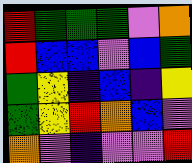[["red", "green", "green", "green", "violet", "orange"], ["red", "blue", "blue", "violet", "blue", "green"], ["green", "yellow", "indigo", "blue", "indigo", "yellow"], ["green", "yellow", "red", "orange", "blue", "violet"], ["orange", "violet", "indigo", "violet", "violet", "red"]]